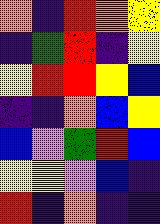[["orange", "indigo", "red", "orange", "yellow"], ["indigo", "green", "red", "indigo", "yellow"], ["yellow", "red", "red", "yellow", "blue"], ["indigo", "indigo", "orange", "blue", "yellow"], ["blue", "violet", "green", "red", "blue"], ["yellow", "yellow", "violet", "blue", "indigo"], ["red", "indigo", "orange", "indigo", "indigo"]]